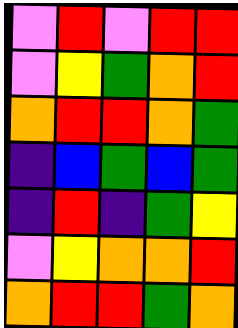[["violet", "red", "violet", "red", "red"], ["violet", "yellow", "green", "orange", "red"], ["orange", "red", "red", "orange", "green"], ["indigo", "blue", "green", "blue", "green"], ["indigo", "red", "indigo", "green", "yellow"], ["violet", "yellow", "orange", "orange", "red"], ["orange", "red", "red", "green", "orange"]]